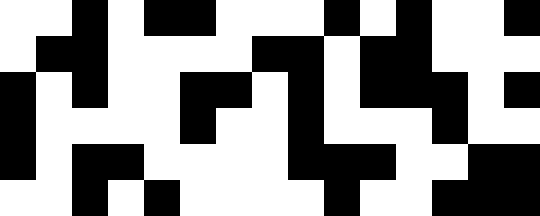[["white", "white", "black", "white", "black", "black", "white", "white", "white", "black", "white", "black", "white", "white", "black"], ["white", "black", "black", "white", "white", "white", "white", "black", "black", "white", "black", "black", "white", "white", "white"], ["black", "white", "black", "white", "white", "black", "black", "white", "black", "white", "black", "black", "black", "white", "black"], ["black", "white", "white", "white", "white", "black", "white", "white", "black", "white", "white", "white", "black", "white", "white"], ["black", "white", "black", "black", "white", "white", "white", "white", "black", "black", "black", "white", "white", "black", "black"], ["white", "white", "black", "white", "black", "white", "white", "white", "white", "black", "white", "white", "black", "black", "black"]]